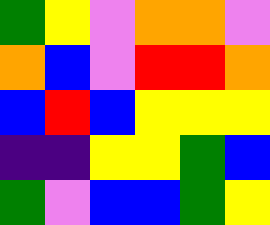[["green", "yellow", "violet", "orange", "orange", "violet"], ["orange", "blue", "violet", "red", "red", "orange"], ["blue", "red", "blue", "yellow", "yellow", "yellow"], ["indigo", "indigo", "yellow", "yellow", "green", "blue"], ["green", "violet", "blue", "blue", "green", "yellow"]]